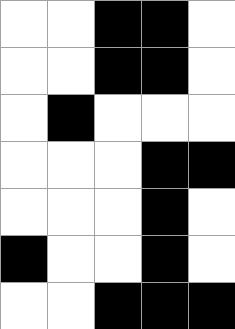[["white", "white", "black", "black", "white"], ["white", "white", "black", "black", "white"], ["white", "black", "white", "white", "white"], ["white", "white", "white", "black", "black"], ["white", "white", "white", "black", "white"], ["black", "white", "white", "black", "white"], ["white", "white", "black", "black", "black"]]